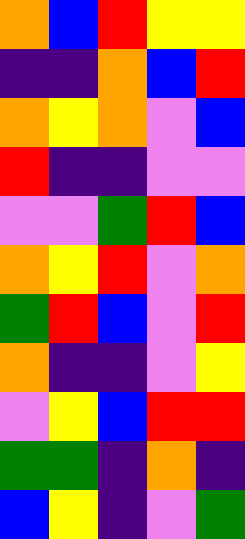[["orange", "blue", "red", "yellow", "yellow"], ["indigo", "indigo", "orange", "blue", "red"], ["orange", "yellow", "orange", "violet", "blue"], ["red", "indigo", "indigo", "violet", "violet"], ["violet", "violet", "green", "red", "blue"], ["orange", "yellow", "red", "violet", "orange"], ["green", "red", "blue", "violet", "red"], ["orange", "indigo", "indigo", "violet", "yellow"], ["violet", "yellow", "blue", "red", "red"], ["green", "green", "indigo", "orange", "indigo"], ["blue", "yellow", "indigo", "violet", "green"]]